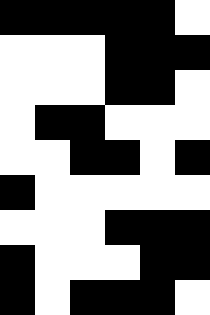[["black", "black", "black", "black", "black", "white"], ["white", "white", "white", "black", "black", "black"], ["white", "white", "white", "black", "black", "white"], ["white", "black", "black", "white", "white", "white"], ["white", "white", "black", "black", "white", "black"], ["black", "white", "white", "white", "white", "white"], ["white", "white", "white", "black", "black", "black"], ["black", "white", "white", "white", "black", "black"], ["black", "white", "black", "black", "black", "white"]]